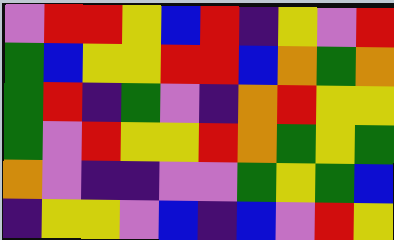[["violet", "red", "red", "yellow", "blue", "red", "indigo", "yellow", "violet", "red"], ["green", "blue", "yellow", "yellow", "red", "red", "blue", "orange", "green", "orange"], ["green", "red", "indigo", "green", "violet", "indigo", "orange", "red", "yellow", "yellow"], ["green", "violet", "red", "yellow", "yellow", "red", "orange", "green", "yellow", "green"], ["orange", "violet", "indigo", "indigo", "violet", "violet", "green", "yellow", "green", "blue"], ["indigo", "yellow", "yellow", "violet", "blue", "indigo", "blue", "violet", "red", "yellow"]]